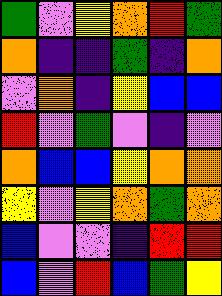[["green", "violet", "yellow", "orange", "red", "green"], ["orange", "indigo", "indigo", "green", "indigo", "orange"], ["violet", "orange", "indigo", "yellow", "blue", "blue"], ["red", "violet", "green", "violet", "indigo", "violet"], ["orange", "blue", "blue", "yellow", "orange", "orange"], ["yellow", "violet", "yellow", "orange", "green", "orange"], ["blue", "violet", "violet", "indigo", "red", "red"], ["blue", "violet", "red", "blue", "green", "yellow"]]